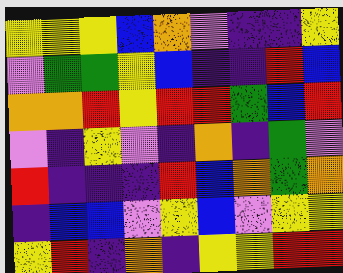[["yellow", "yellow", "yellow", "blue", "orange", "violet", "indigo", "indigo", "yellow"], ["violet", "green", "green", "yellow", "blue", "indigo", "indigo", "red", "blue"], ["orange", "orange", "red", "yellow", "red", "red", "green", "blue", "red"], ["violet", "indigo", "yellow", "violet", "indigo", "orange", "indigo", "green", "violet"], ["red", "indigo", "indigo", "indigo", "red", "blue", "orange", "green", "orange"], ["indigo", "blue", "blue", "violet", "yellow", "blue", "violet", "yellow", "yellow"], ["yellow", "red", "indigo", "orange", "indigo", "yellow", "yellow", "red", "red"]]